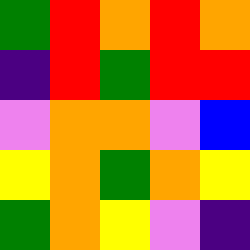[["green", "red", "orange", "red", "orange"], ["indigo", "red", "green", "red", "red"], ["violet", "orange", "orange", "violet", "blue"], ["yellow", "orange", "green", "orange", "yellow"], ["green", "orange", "yellow", "violet", "indigo"]]